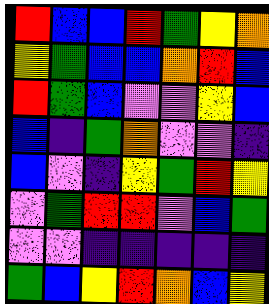[["red", "blue", "blue", "red", "green", "yellow", "orange"], ["yellow", "green", "blue", "blue", "orange", "red", "blue"], ["red", "green", "blue", "violet", "violet", "yellow", "blue"], ["blue", "indigo", "green", "orange", "violet", "violet", "indigo"], ["blue", "violet", "indigo", "yellow", "green", "red", "yellow"], ["violet", "green", "red", "red", "violet", "blue", "green"], ["violet", "violet", "indigo", "indigo", "indigo", "indigo", "indigo"], ["green", "blue", "yellow", "red", "orange", "blue", "yellow"]]